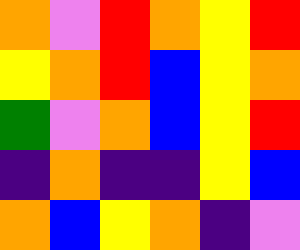[["orange", "violet", "red", "orange", "yellow", "red"], ["yellow", "orange", "red", "blue", "yellow", "orange"], ["green", "violet", "orange", "blue", "yellow", "red"], ["indigo", "orange", "indigo", "indigo", "yellow", "blue"], ["orange", "blue", "yellow", "orange", "indigo", "violet"]]